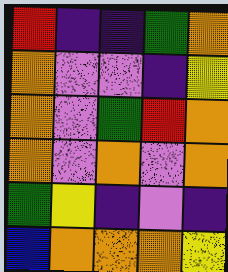[["red", "indigo", "indigo", "green", "orange"], ["orange", "violet", "violet", "indigo", "yellow"], ["orange", "violet", "green", "red", "orange"], ["orange", "violet", "orange", "violet", "orange"], ["green", "yellow", "indigo", "violet", "indigo"], ["blue", "orange", "orange", "orange", "yellow"]]